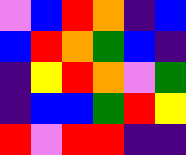[["violet", "blue", "red", "orange", "indigo", "blue"], ["blue", "red", "orange", "green", "blue", "indigo"], ["indigo", "yellow", "red", "orange", "violet", "green"], ["indigo", "blue", "blue", "green", "red", "yellow"], ["red", "violet", "red", "red", "indigo", "indigo"]]